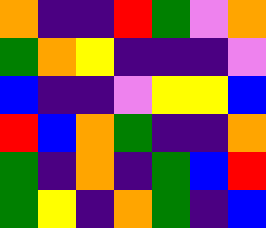[["orange", "indigo", "indigo", "red", "green", "violet", "orange"], ["green", "orange", "yellow", "indigo", "indigo", "indigo", "violet"], ["blue", "indigo", "indigo", "violet", "yellow", "yellow", "blue"], ["red", "blue", "orange", "green", "indigo", "indigo", "orange"], ["green", "indigo", "orange", "indigo", "green", "blue", "red"], ["green", "yellow", "indigo", "orange", "green", "indigo", "blue"]]